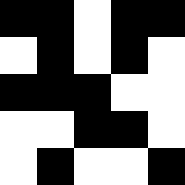[["black", "black", "white", "black", "black"], ["white", "black", "white", "black", "white"], ["black", "black", "black", "white", "white"], ["white", "white", "black", "black", "white"], ["white", "black", "white", "white", "black"]]